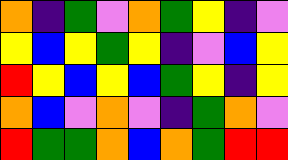[["orange", "indigo", "green", "violet", "orange", "green", "yellow", "indigo", "violet"], ["yellow", "blue", "yellow", "green", "yellow", "indigo", "violet", "blue", "yellow"], ["red", "yellow", "blue", "yellow", "blue", "green", "yellow", "indigo", "yellow"], ["orange", "blue", "violet", "orange", "violet", "indigo", "green", "orange", "violet"], ["red", "green", "green", "orange", "blue", "orange", "green", "red", "red"]]